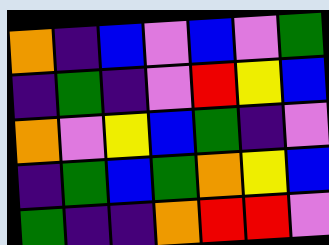[["orange", "indigo", "blue", "violet", "blue", "violet", "green"], ["indigo", "green", "indigo", "violet", "red", "yellow", "blue"], ["orange", "violet", "yellow", "blue", "green", "indigo", "violet"], ["indigo", "green", "blue", "green", "orange", "yellow", "blue"], ["green", "indigo", "indigo", "orange", "red", "red", "violet"]]